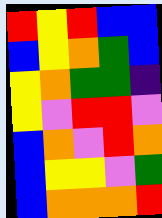[["red", "yellow", "red", "blue", "blue"], ["blue", "yellow", "orange", "green", "blue"], ["yellow", "orange", "green", "green", "indigo"], ["yellow", "violet", "red", "red", "violet"], ["blue", "orange", "violet", "red", "orange"], ["blue", "yellow", "yellow", "violet", "green"], ["blue", "orange", "orange", "orange", "red"]]